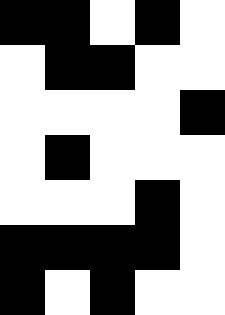[["black", "black", "white", "black", "white"], ["white", "black", "black", "white", "white"], ["white", "white", "white", "white", "black"], ["white", "black", "white", "white", "white"], ["white", "white", "white", "black", "white"], ["black", "black", "black", "black", "white"], ["black", "white", "black", "white", "white"]]